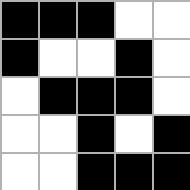[["black", "black", "black", "white", "white"], ["black", "white", "white", "black", "white"], ["white", "black", "black", "black", "white"], ["white", "white", "black", "white", "black"], ["white", "white", "black", "black", "black"]]